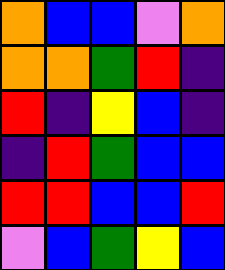[["orange", "blue", "blue", "violet", "orange"], ["orange", "orange", "green", "red", "indigo"], ["red", "indigo", "yellow", "blue", "indigo"], ["indigo", "red", "green", "blue", "blue"], ["red", "red", "blue", "blue", "red"], ["violet", "blue", "green", "yellow", "blue"]]